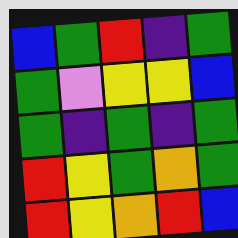[["blue", "green", "red", "indigo", "green"], ["green", "violet", "yellow", "yellow", "blue"], ["green", "indigo", "green", "indigo", "green"], ["red", "yellow", "green", "orange", "green"], ["red", "yellow", "orange", "red", "blue"]]